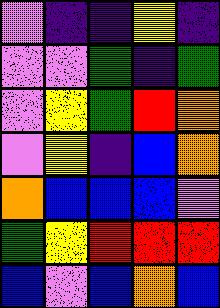[["violet", "indigo", "indigo", "yellow", "indigo"], ["violet", "violet", "green", "indigo", "green"], ["violet", "yellow", "green", "red", "orange"], ["violet", "yellow", "indigo", "blue", "orange"], ["orange", "blue", "blue", "blue", "violet"], ["green", "yellow", "red", "red", "red"], ["blue", "violet", "blue", "orange", "blue"]]